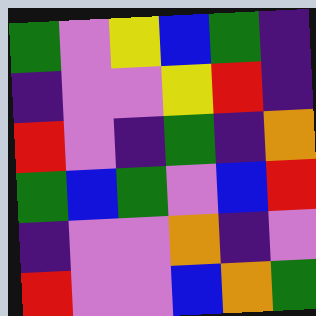[["green", "violet", "yellow", "blue", "green", "indigo"], ["indigo", "violet", "violet", "yellow", "red", "indigo"], ["red", "violet", "indigo", "green", "indigo", "orange"], ["green", "blue", "green", "violet", "blue", "red"], ["indigo", "violet", "violet", "orange", "indigo", "violet"], ["red", "violet", "violet", "blue", "orange", "green"]]